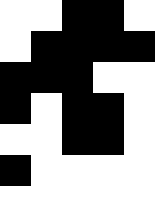[["white", "white", "black", "black", "white"], ["white", "black", "black", "black", "black"], ["black", "black", "black", "white", "white"], ["black", "white", "black", "black", "white"], ["white", "white", "black", "black", "white"], ["black", "white", "white", "white", "white"], ["white", "white", "white", "white", "white"]]